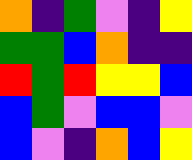[["orange", "indigo", "green", "violet", "indigo", "yellow"], ["green", "green", "blue", "orange", "indigo", "indigo"], ["red", "green", "red", "yellow", "yellow", "blue"], ["blue", "green", "violet", "blue", "blue", "violet"], ["blue", "violet", "indigo", "orange", "blue", "yellow"]]